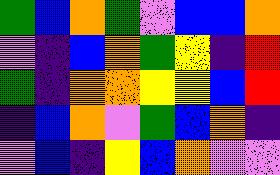[["green", "blue", "orange", "green", "violet", "blue", "blue", "orange"], ["violet", "indigo", "blue", "orange", "green", "yellow", "indigo", "red"], ["green", "indigo", "orange", "orange", "yellow", "yellow", "blue", "red"], ["indigo", "blue", "orange", "violet", "green", "blue", "orange", "indigo"], ["violet", "blue", "indigo", "yellow", "blue", "orange", "violet", "violet"]]